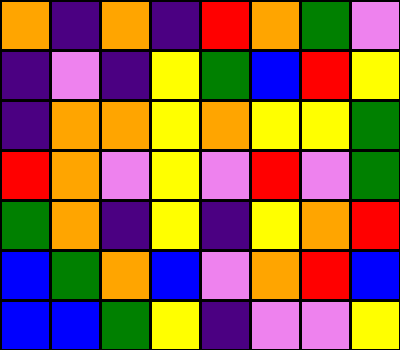[["orange", "indigo", "orange", "indigo", "red", "orange", "green", "violet"], ["indigo", "violet", "indigo", "yellow", "green", "blue", "red", "yellow"], ["indigo", "orange", "orange", "yellow", "orange", "yellow", "yellow", "green"], ["red", "orange", "violet", "yellow", "violet", "red", "violet", "green"], ["green", "orange", "indigo", "yellow", "indigo", "yellow", "orange", "red"], ["blue", "green", "orange", "blue", "violet", "orange", "red", "blue"], ["blue", "blue", "green", "yellow", "indigo", "violet", "violet", "yellow"]]